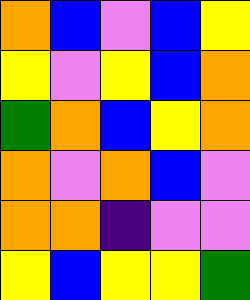[["orange", "blue", "violet", "blue", "yellow"], ["yellow", "violet", "yellow", "blue", "orange"], ["green", "orange", "blue", "yellow", "orange"], ["orange", "violet", "orange", "blue", "violet"], ["orange", "orange", "indigo", "violet", "violet"], ["yellow", "blue", "yellow", "yellow", "green"]]